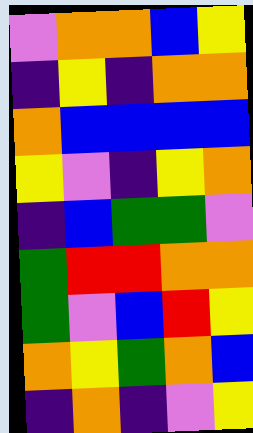[["violet", "orange", "orange", "blue", "yellow"], ["indigo", "yellow", "indigo", "orange", "orange"], ["orange", "blue", "blue", "blue", "blue"], ["yellow", "violet", "indigo", "yellow", "orange"], ["indigo", "blue", "green", "green", "violet"], ["green", "red", "red", "orange", "orange"], ["green", "violet", "blue", "red", "yellow"], ["orange", "yellow", "green", "orange", "blue"], ["indigo", "orange", "indigo", "violet", "yellow"]]